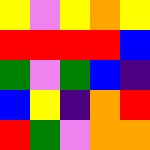[["yellow", "violet", "yellow", "orange", "yellow"], ["red", "red", "red", "red", "blue"], ["green", "violet", "green", "blue", "indigo"], ["blue", "yellow", "indigo", "orange", "red"], ["red", "green", "violet", "orange", "orange"]]